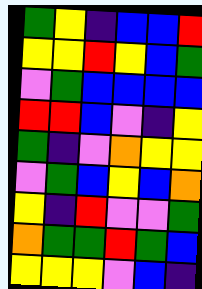[["green", "yellow", "indigo", "blue", "blue", "red"], ["yellow", "yellow", "red", "yellow", "blue", "green"], ["violet", "green", "blue", "blue", "blue", "blue"], ["red", "red", "blue", "violet", "indigo", "yellow"], ["green", "indigo", "violet", "orange", "yellow", "yellow"], ["violet", "green", "blue", "yellow", "blue", "orange"], ["yellow", "indigo", "red", "violet", "violet", "green"], ["orange", "green", "green", "red", "green", "blue"], ["yellow", "yellow", "yellow", "violet", "blue", "indigo"]]